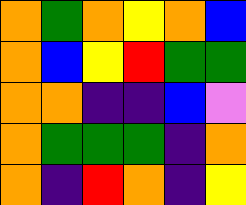[["orange", "green", "orange", "yellow", "orange", "blue"], ["orange", "blue", "yellow", "red", "green", "green"], ["orange", "orange", "indigo", "indigo", "blue", "violet"], ["orange", "green", "green", "green", "indigo", "orange"], ["orange", "indigo", "red", "orange", "indigo", "yellow"]]